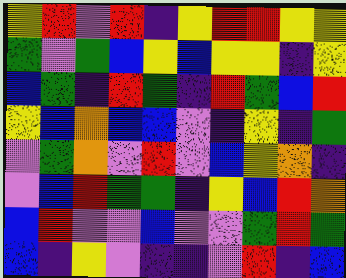[["yellow", "red", "violet", "red", "indigo", "yellow", "red", "red", "yellow", "yellow"], ["green", "violet", "green", "blue", "yellow", "blue", "yellow", "yellow", "indigo", "yellow"], ["blue", "green", "indigo", "red", "green", "indigo", "red", "green", "blue", "red"], ["yellow", "blue", "orange", "blue", "blue", "violet", "indigo", "yellow", "indigo", "green"], ["violet", "green", "orange", "violet", "red", "violet", "blue", "yellow", "orange", "indigo"], ["violet", "blue", "red", "green", "green", "indigo", "yellow", "blue", "red", "orange"], ["blue", "red", "violet", "violet", "blue", "violet", "violet", "green", "red", "green"], ["blue", "indigo", "yellow", "violet", "indigo", "indigo", "violet", "red", "indigo", "blue"]]